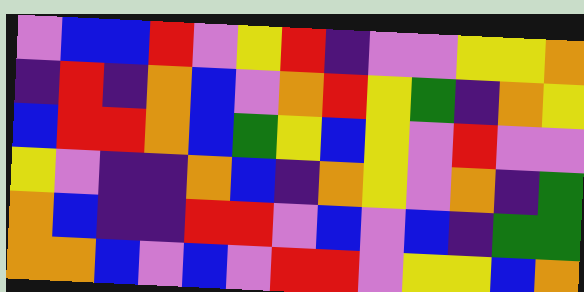[["violet", "blue", "blue", "red", "violet", "yellow", "red", "indigo", "violet", "violet", "yellow", "yellow", "orange"], ["indigo", "red", "indigo", "orange", "blue", "violet", "orange", "red", "yellow", "green", "indigo", "orange", "yellow"], ["blue", "red", "red", "orange", "blue", "green", "yellow", "blue", "yellow", "violet", "red", "violet", "violet"], ["yellow", "violet", "indigo", "indigo", "orange", "blue", "indigo", "orange", "yellow", "violet", "orange", "indigo", "green"], ["orange", "blue", "indigo", "indigo", "red", "red", "violet", "blue", "violet", "blue", "indigo", "green", "green"], ["orange", "orange", "blue", "violet", "blue", "violet", "red", "red", "violet", "yellow", "yellow", "blue", "orange"]]